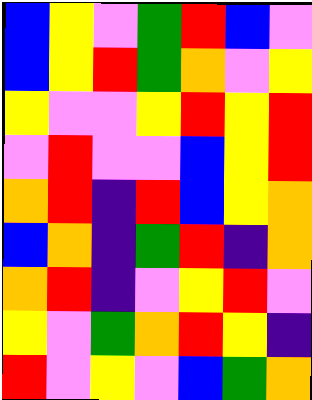[["blue", "yellow", "violet", "green", "red", "blue", "violet"], ["blue", "yellow", "red", "green", "orange", "violet", "yellow"], ["yellow", "violet", "violet", "yellow", "red", "yellow", "red"], ["violet", "red", "violet", "violet", "blue", "yellow", "red"], ["orange", "red", "indigo", "red", "blue", "yellow", "orange"], ["blue", "orange", "indigo", "green", "red", "indigo", "orange"], ["orange", "red", "indigo", "violet", "yellow", "red", "violet"], ["yellow", "violet", "green", "orange", "red", "yellow", "indigo"], ["red", "violet", "yellow", "violet", "blue", "green", "orange"]]